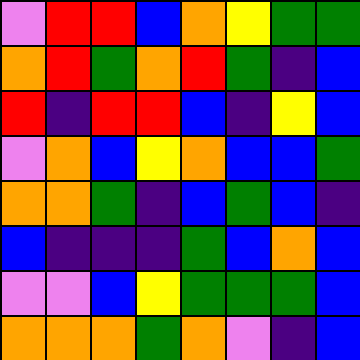[["violet", "red", "red", "blue", "orange", "yellow", "green", "green"], ["orange", "red", "green", "orange", "red", "green", "indigo", "blue"], ["red", "indigo", "red", "red", "blue", "indigo", "yellow", "blue"], ["violet", "orange", "blue", "yellow", "orange", "blue", "blue", "green"], ["orange", "orange", "green", "indigo", "blue", "green", "blue", "indigo"], ["blue", "indigo", "indigo", "indigo", "green", "blue", "orange", "blue"], ["violet", "violet", "blue", "yellow", "green", "green", "green", "blue"], ["orange", "orange", "orange", "green", "orange", "violet", "indigo", "blue"]]